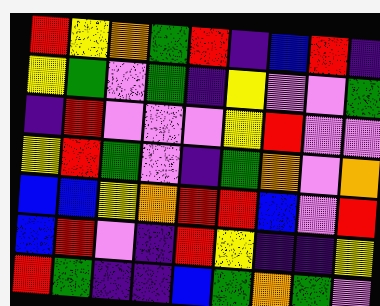[["red", "yellow", "orange", "green", "red", "indigo", "blue", "red", "indigo"], ["yellow", "green", "violet", "green", "indigo", "yellow", "violet", "violet", "green"], ["indigo", "red", "violet", "violet", "violet", "yellow", "red", "violet", "violet"], ["yellow", "red", "green", "violet", "indigo", "green", "orange", "violet", "orange"], ["blue", "blue", "yellow", "orange", "red", "red", "blue", "violet", "red"], ["blue", "red", "violet", "indigo", "red", "yellow", "indigo", "indigo", "yellow"], ["red", "green", "indigo", "indigo", "blue", "green", "orange", "green", "violet"]]